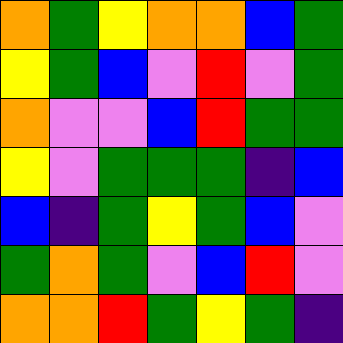[["orange", "green", "yellow", "orange", "orange", "blue", "green"], ["yellow", "green", "blue", "violet", "red", "violet", "green"], ["orange", "violet", "violet", "blue", "red", "green", "green"], ["yellow", "violet", "green", "green", "green", "indigo", "blue"], ["blue", "indigo", "green", "yellow", "green", "blue", "violet"], ["green", "orange", "green", "violet", "blue", "red", "violet"], ["orange", "orange", "red", "green", "yellow", "green", "indigo"]]